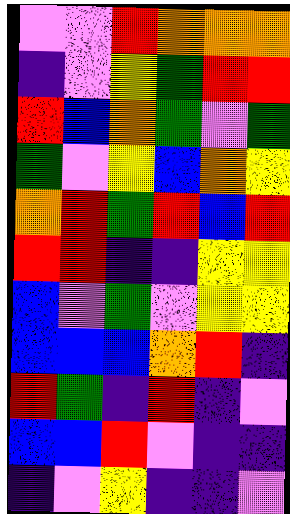[["violet", "violet", "red", "orange", "orange", "orange"], ["indigo", "violet", "yellow", "green", "red", "red"], ["red", "blue", "orange", "green", "violet", "green"], ["green", "violet", "yellow", "blue", "orange", "yellow"], ["orange", "red", "green", "red", "blue", "red"], ["red", "red", "indigo", "indigo", "yellow", "yellow"], ["blue", "violet", "green", "violet", "yellow", "yellow"], ["blue", "blue", "blue", "orange", "red", "indigo"], ["red", "green", "indigo", "red", "indigo", "violet"], ["blue", "blue", "red", "violet", "indigo", "indigo"], ["indigo", "violet", "yellow", "indigo", "indigo", "violet"]]